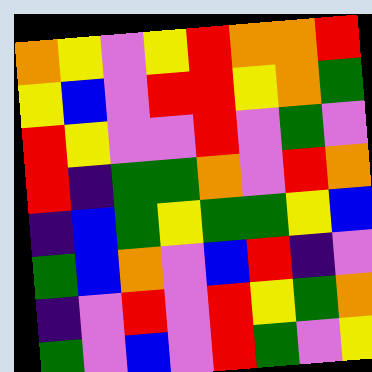[["orange", "yellow", "violet", "yellow", "red", "orange", "orange", "red"], ["yellow", "blue", "violet", "red", "red", "yellow", "orange", "green"], ["red", "yellow", "violet", "violet", "red", "violet", "green", "violet"], ["red", "indigo", "green", "green", "orange", "violet", "red", "orange"], ["indigo", "blue", "green", "yellow", "green", "green", "yellow", "blue"], ["green", "blue", "orange", "violet", "blue", "red", "indigo", "violet"], ["indigo", "violet", "red", "violet", "red", "yellow", "green", "orange"], ["green", "violet", "blue", "violet", "red", "green", "violet", "yellow"]]